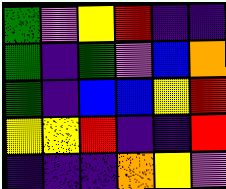[["green", "violet", "yellow", "red", "indigo", "indigo"], ["green", "indigo", "green", "violet", "blue", "orange"], ["green", "indigo", "blue", "blue", "yellow", "red"], ["yellow", "yellow", "red", "indigo", "indigo", "red"], ["indigo", "indigo", "indigo", "orange", "yellow", "violet"]]